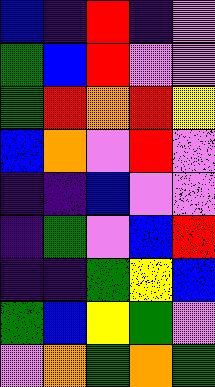[["blue", "indigo", "red", "indigo", "violet"], ["green", "blue", "red", "violet", "violet"], ["green", "red", "orange", "red", "yellow"], ["blue", "orange", "violet", "red", "violet"], ["indigo", "indigo", "blue", "violet", "violet"], ["indigo", "green", "violet", "blue", "red"], ["indigo", "indigo", "green", "yellow", "blue"], ["green", "blue", "yellow", "green", "violet"], ["violet", "orange", "green", "orange", "green"]]